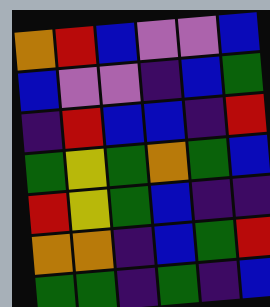[["orange", "red", "blue", "violet", "violet", "blue"], ["blue", "violet", "violet", "indigo", "blue", "green"], ["indigo", "red", "blue", "blue", "indigo", "red"], ["green", "yellow", "green", "orange", "green", "blue"], ["red", "yellow", "green", "blue", "indigo", "indigo"], ["orange", "orange", "indigo", "blue", "green", "red"], ["green", "green", "indigo", "green", "indigo", "blue"]]